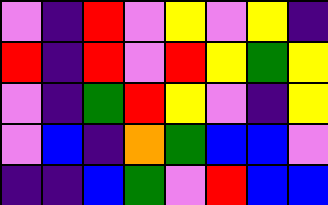[["violet", "indigo", "red", "violet", "yellow", "violet", "yellow", "indigo"], ["red", "indigo", "red", "violet", "red", "yellow", "green", "yellow"], ["violet", "indigo", "green", "red", "yellow", "violet", "indigo", "yellow"], ["violet", "blue", "indigo", "orange", "green", "blue", "blue", "violet"], ["indigo", "indigo", "blue", "green", "violet", "red", "blue", "blue"]]